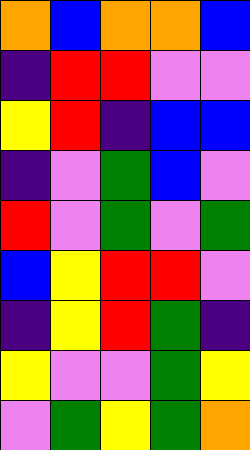[["orange", "blue", "orange", "orange", "blue"], ["indigo", "red", "red", "violet", "violet"], ["yellow", "red", "indigo", "blue", "blue"], ["indigo", "violet", "green", "blue", "violet"], ["red", "violet", "green", "violet", "green"], ["blue", "yellow", "red", "red", "violet"], ["indigo", "yellow", "red", "green", "indigo"], ["yellow", "violet", "violet", "green", "yellow"], ["violet", "green", "yellow", "green", "orange"]]